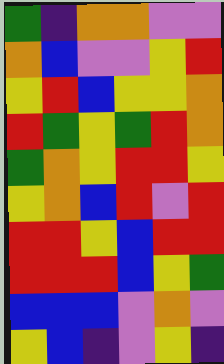[["green", "indigo", "orange", "orange", "violet", "violet"], ["orange", "blue", "violet", "violet", "yellow", "red"], ["yellow", "red", "blue", "yellow", "yellow", "orange"], ["red", "green", "yellow", "green", "red", "orange"], ["green", "orange", "yellow", "red", "red", "yellow"], ["yellow", "orange", "blue", "red", "violet", "red"], ["red", "red", "yellow", "blue", "red", "red"], ["red", "red", "red", "blue", "yellow", "green"], ["blue", "blue", "blue", "violet", "orange", "violet"], ["yellow", "blue", "indigo", "violet", "yellow", "indigo"]]